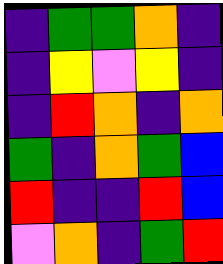[["indigo", "green", "green", "orange", "indigo"], ["indigo", "yellow", "violet", "yellow", "indigo"], ["indigo", "red", "orange", "indigo", "orange"], ["green", "indigo", "orange", "green", "blue"], ["red", "indigo", "indigo", "red", "blue"], ["violet", "orange", "indigo", "green", "red"]]